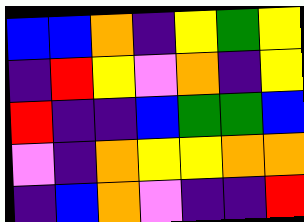[["blue", "blue", "orange", "indigo", "yellow", "green", "yellow"], ["indigo", "red", "yellow", "violet", "orange", "indigo", "yellow"], ["red", "indigo", "indigo", "blue", "green", "green", "blue"], ["violet", "indigo", "orange", "yellow", "yellow", "orange", "orange"], ["indigo", "blue", "orange", "violet", "indigo", "indigo", "red"]]